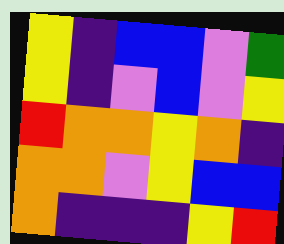[["yellow", "indigo", "blue", "blue", "violet", "green"], ["yellow", "indigo", "violet", "blue", "violet", "yellow"], ["red", "orange", "orange", "yellow", "orange", "indigo"], ["orange", "orange", "violet", "yellow", "blue", "blue"], ["orange", "indigo", "indigo", "indigo", "yellow", "red"]]